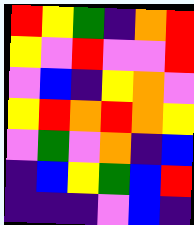[["red", "yellow", "green", "indigo", "orange", "red"], ["yellow", "violet", "red", "violet", "violet", "red"], ["violet", "blue", "indigo", "yellow", "orange", "violet"], ["yellow", "red", "orange", "red", "orange", "yellow"], ["violet", "green", "violet", "orange", "indigo", "blue"], ["indigo", "blue", "yellow", "green", "blue", "red"], ["indigo", "indigo", "indigo", "violet", "blue", "indigo"]]